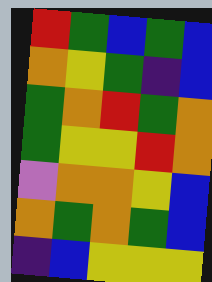[["red", "green", "blue", "green", "blue"], ["orange", "yellow", "green", "indigo", "blue"], ["green", "orange", "red", "green", "orange"], ["green", "yellow", "yellow", "red", "orange"], ["violet", "orange", "orange", "yellow", "blue"], ["orange", "green", "orange", "green", "blue"], ["indigo", "blue", "yellow", "yellow", "yellow"]]